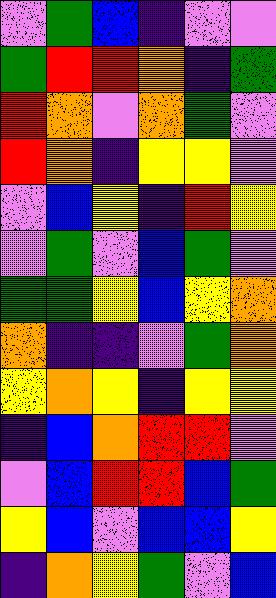[["violet", "green", "blue", "indigo", "violet", "violet"], ["green", "red", "red", "orange", "indigo", "green"], ["red", "orange", "violet", "orange", "green", "violet"], ["red", "orange", "indigo", "yellow", "yellow", "violet"], ["violet", "blue", "yellow", "indigo", "red", "yellow"], ["violet", "green", "violet", "blue", "green", "violet"], ["green", "green", "yellow", "blue", "yellow", "orange"], ["orange", "indigo", "indigo", "violet", "green", "orange"], ["yellow", "orange", "yellow", "indigo", "yellow", "yellow"], ["indigo", "blue", "orange", "red", "red", "violet"], ["violet", "blue", "red", "red", "blue", "green"], ["yellow", "blue", "violet", "blue", "blue", "yellow"], ["indigo", "orange", "yellow", "green", "violet", "blue"]]